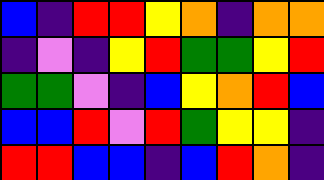[["blue", "indigo", "red", "red", "yellow", "orange", "indigo", "orange", "orange"], ["indigo", "violet", "indigo", "yellow", "red", "green", "green", "yellow", "red"], ["green", "green", "violet", "indigo", "blue", "yellow", "orange", "red", "blue"], ["blue", "blue", "red", "violet", "red", "green", "yellow", "yellow", "indigo"], ["red", "red", "blue", "blue", "indigo", "blue", "red", "orange", "indigo"]]